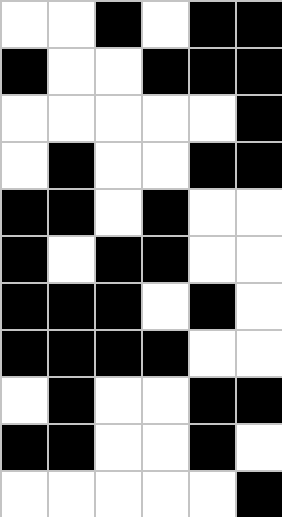[["white", "white", "black", "white", "black", "black"], ["black", "white", "white", "black", "black", "black"], ["white", "white", "white", "white", "white", "black"], ["white", "black", "white", "white", "black", "black"], ["black", "black", "white", "black", "white", "white"], ["black", "white", "black", "black", "white", "white"], ["black", "black", "black", "white", "black", "white"], ["black", "black", "black", "black", "white", "white"], ["white", "black", "white", "white", "black", "black"], ["black", "black", "white", "white", "black", "white"], ["white", "white", "white", "white", "white", "black"]]